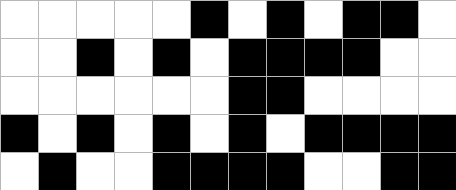[["white", "white", "white", "white", "white", "black", "white", "black", "white", "black", "black", "white"], ["white", "white", "black", "white", "black", "white", "black", "black", "black", "black", "white", "white"], ["white", "white", "white", "white", "white", "white", "black", "black", "white", "white", "white", "white"], ["black", "white", "black", "white", "black", "white", "black", "white", "black", "black", "black", "black"], ["white", "black", "white", "white", "black", "black", "black", "black", "white", "white", "black", "black"]]